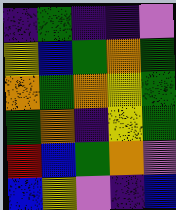[["indigo", "green", "indigo", "indigo", "violet"], ["yellow", "blue", "green", "orange", "green"], ["orange", "green", "orange", "yellow", "green"], ["green", "orange", "indigo", "yellow", "green"], ["red", "blue", "green", "orange", "violet"], ["blue", "yellow", "violet", "indigo", "blue"]]